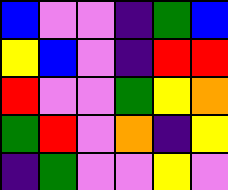[["blue", "violet", "violet", "indigo", "green", "blue"], ["yellow", "blue", "violet", "indigo", "red", "red"], ["red", "violet", "violet", "green", "yellow", "orange"], ["green", "red", "violet", "orange", "indigo", "yellow"], ["indigo", "green", "violet", "violet", "yellow", "violet"]]